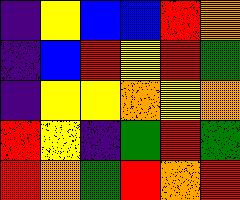[["indigo", "yellow", "blue", "blue", "red", "orange"], ["indigo", "blue", "red", "yellow", "red", "green"], ["indigo", "yellow", "yellow", "orange", "yellow", "orange"], ["red", "yellow", "indigo", "green", "red", "green"], ["red", "orange", "green", "red", "orange", "red"]]